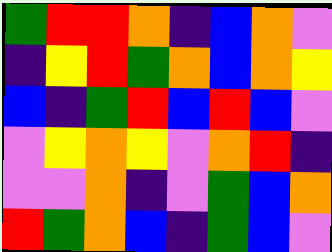[["green", "red", "red", "orange", "indigo", "blue", "orange", "violet"], ["indigo", "yellow", "red", "green", "orange", "blue", "orange", "yellow"], ["blue", "indigo", "green", "red", "blue", "red", "blue", "violet"], ["violet", "yellow", "orange", "yellow", "violet", "orange", "red", "indigo"], ["violet", "violet", "orange", "indigo", "violet", "green", "blue", "orange"], ["red", "green", "orange", "blue", "indigo", "green", "blue", "violet"]]